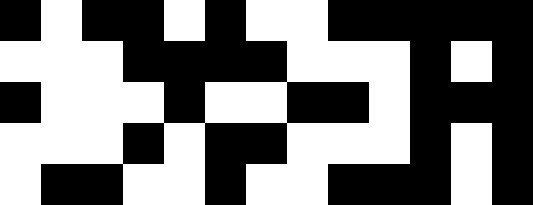[["black", "white", "black", "black", "white", "black", "white", "white", "black", "black", "black", "black", "black"], ["white", "white", "white", "black", "black", "black", "black", "white", "white", "white", "black", "white", "black"], ["black", "white", "white", "white", "black", "white", "white", "black", "black", "white", "black", "black", "black"], ["white", "white", "white", "black", "white", "black", "black", "white", "white", "white", "black", "white", "black"], ["white", "black", "black", "white", "white", "black", "white", "white", "black", "black", "black", "white", "black"]]